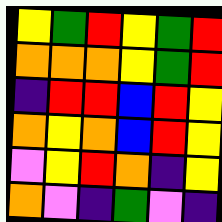[["yellow", "green", "red", "yellow", "green", "red"], ["orange", "orange", "orange", "yellow", "green", "red"], ["indigo", "red", "red", "blue", "red", "yellow"], ["orange", "yellow", "orange", "blue", "red", "yellow"], ["violet", "yellow", "red", "orange", "indigo", "yellow"], ["orange", "violet", "indigo", "green", "violet", "indigo"]]